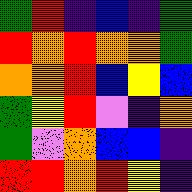[["green", "red", "indigo", "blue", "indigo", "green"], ["red", "orange", "red", "orange", "orange", "green"], ["orange", "orange", "red", "blue", "yellow", "blue"], ["green", "yellow", "red", "violet", "indigo", "orange"], ["green", "violet", "orange", "blue", "blue", "indigo"], ["red", "red", "orange", "red", "yellow", "indigo"]]